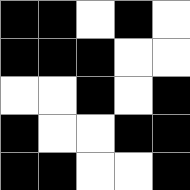[["black", "black", "white", "black", "white"], ["black", "black", "black", "white", "white"], ["white", "white", "black", "white", "black"], ["black", "white", "white", "black", "black"], ["black", "black", "white", "white", "black"]]